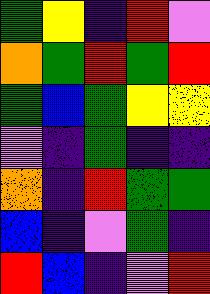[["green", "yellow", "indigo", "red", "violet"], ["orange", "green", "red", "green", "red"], ["green", "blue", "green", "yellow", "yellow"], ["violet", "indigo", "green", "indigo", "indigo"], ["orange", "indigo", "red", "green", "green"], ["blue", "indigo", "violet", "green", "indigo"], ["red", "blue", "indigo", "violet", "red"]]